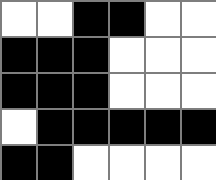[["white", "white", "black", "black", "white", "white"], ["black", "black", "black", "white", "white", "white"], ["black", "black", "black", "white", "white", "white"], ["white", "black", "black", "black", "black", "black"], ["black", "black", "white", "white", "white", "white"]]